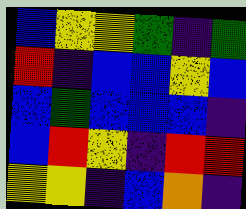[["blue", "yellow", "yellow", "green", "indigo", "green"], ["red", "indigo", "blue", "blue", "yellow", "blue"], ["blue", "green", "blue", "blue", "blue", "indigo"], ["blue", "red", "yellow", "indigo", "red", "red"], ["yellow", "yellow", "indigo", "blue", "orange", "indigo"]]